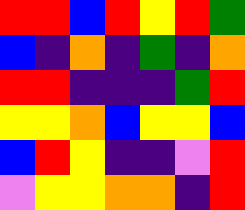[["red", "red", "blue", "red", "yellow", "red", "green"], ["blue", "indigo", "orange", "indigo", "green", "indigo", "orange"], ["red", "red", "indigo", "indigo", "indigo", "green", "red"], ["yellow", "yellow", "orange", "blue", "yellow", "yellow", "blue"], ["blue", "red", "yellow", "indigo", "indigo", "violet", "red"], ["violet", "yellow", "yellow", "orange", "orange", "indigo", "red"]]